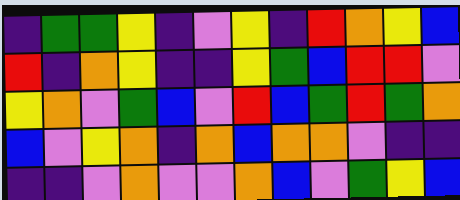[["indigo", "green", "green", "yellow", "indigo", "violet", "yellow", "indigo", "red", "orange", "yellow", "blue"], ["red", "indigo", "orange", "yellow", "indigo", "indigo", "yellow", "green", "blue", "red", "red", "violet"], ["yellow", "orange", "violet", "green", "blue", "violet", "red", "blue", "green", "red", "green", "orange"], ["blue", "violet", "yellow", "orange", "indigo", "orange", "blue", "orange", "orange", "violet", "indigo", "indigo"], ["indigo", "indigo", "violet", "orange", "violet", "violet", "orange", "blue", "violet", "green", "yellow", "blue"]]